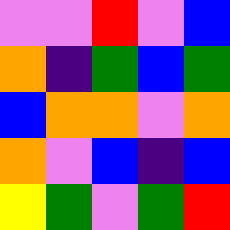[["violet", "violet", "red", "violet", "blue"], ["orange", "indigo", "green", "blue", "green"], ["blue", "orange", "orange", "violet", "orange"], ["orange", "violet", "blue", "indigo", "blue"], ["yellow", "green", "violet", "green", "red"]]